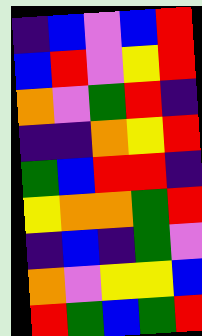[["indigo", "blue", "violet", "blue", "red"], ["blue", "red", "violet", "yellow", "red"], ["orange", "violet", "green", "red", "indigo"], ["indigo", "indigo", "orange", "yellow", "red"], ["green", "blue", "red", "red", "indigo"], ["yellow", "orange", "orange", "green", "red"], ["indigo", "blue", "indigo", "green", "violet"], ["orange", "violet", "yellow", "yellow", "blue"], ["red", "green", "blue", "green", "red"]]